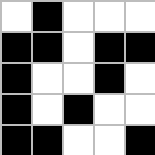[["white", "black", "white", "white", "white"], ["black", "black", "white", "black", "black"], ["black", "white", "white", "black", "white"], ["black", "white", "black", "white", "white"], ["black", "black", "white", "white", "black"]]